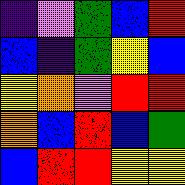[["indigo", "violet", "green", "blue", "red"], ["blue", "indigo", "green", "yellow", "blue"], ["yellow", "orange", "violet", "red", "red"], ["orange", "blue", "red", "blue", "green"], ["blue", "red", "red", "yellow", "yellow"]]